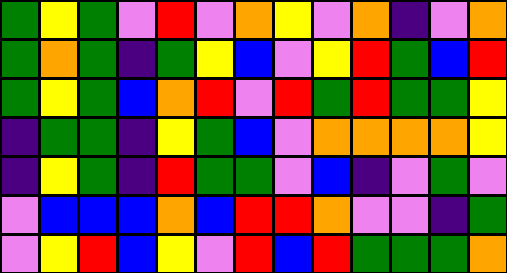[["green", "yellow", "green", "violet", "red", "violet", "orange", "yellow", "violet", "orange", "indigo", "violet", "orange"], ["green", "orange", "green", "indigo", "green", "yellow", "blue", "violet", "yellow", "red", "green", "blue", "red"], ["green", "yellow", "green", "blue", "orange", "red", "violet", "red", "green", "red", "green", "green", "yellow"], ["indigo", "green", "green", "indigo", "yellow", "green", "blue", "violet", "orange", "orange", "orange", "orange", "yellow"], ["indigo", "yellow", "green", "indigo", "red", "green", "green", "violet", "blue", "indigo", "violet", "green", "violet"], ["violet", "blue", "blue", "blue", "orange", "blue", "red", "red", "orange", "violet", "violet", "indigo", "green"], ["violet", "yellow", "red", "blue", "yellow", "violet", "red", "blue", "red", "green", "green", "green", "orange"]]